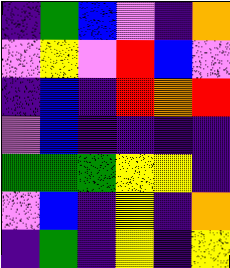[["indigo", "green", "blue", "violet", "indigo", "orange"], ["violet", "yellow", "violet", "red", "blue", "violet"], ["indigo", "blue", "indigo", "red", "orange", "red"], ["violet", "blue", "indigo", "indigo", "indigo", "indigo"], ["green", "green", "green", "yellow", "yellow", "indigo"], ["violet", "blue", "indigo", "yellow", "indigo", "orange"], ["indigo", "green", "indigo", "yellow", "indigo", "yellow"]]